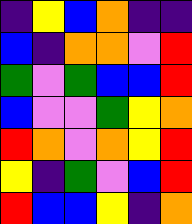[["indigo", "yellow", "blue", "orange", "indigo", "indigo"], ["blue", "indigo", "orange", "orange", "violet", "red"], ["green", "violet", "green", "blue", "blue", "red"], ["blue", "violet", "violet", "green", "yellow", "orange"], ["red", "orange", "violet", "orange", "yellow", "red"], ["yellow", "indigo", "green", "violet", "blue", "red"], ["red", "blue", "blue", "yellow", "indigo", "orange"]]